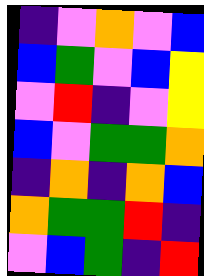[["indigo", "violet", "orange", "violet", "blue"], ["blue", "green", "violet", "blue", "yellow"], ["violet", "red", "indigo", "violet", "yellow"], ["blue", "violet", "green", "green", "orange"], ["indigo", "orange", "indigo", "orange", "blue"], ["orange", "green", "green", "red", "indigo"], ["violet", "blue", "green", "indigo", "red"]]